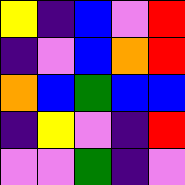[["yellow", "indigo", "blue", "violet", "red"], ["indigo", "violet", "blue", "orange", "red"], ["orange", "blue", "green", "blue", "blue"], ["indigo", "yellow", "violet", "indigo", "red"], ["violet", "violet", "green", "indigo", "violet"]]